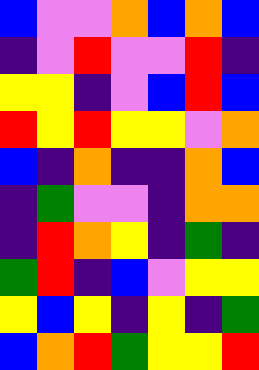[["blue", "violet", "violet", "orange", "blue", "orange", "blue"], ["indigo", "violet", "red", "violet", "violet", "red", "indigo"], ["yellow", "yellow", "indigo", "violet", "blue", "red", "blue"], ["red", "yellow", "red", "yellow", "yellow", "violet", "orange"], ["blue", "indigo", "orange", "indigo", "indigo", "orange", "blue"], ["indigo", "green", "violet", "violet", "indigo", "orange", "orange"], ["indigo", "red", "orange", "yellow", "indigo", "green", "indigo"], ["green", "red", "indigo", "blue", "violet", "yellow", "yellow"], ["yellow", "blue", "yellow", "indigo", "yellow", "indigo", "green"], ["blue", "orange", "red", "green", "yellow", "yellow", "red"]]